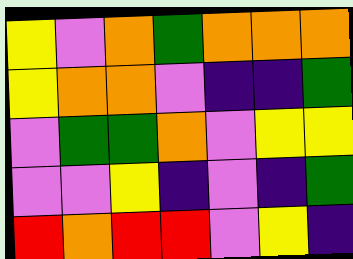[["yellow", "violet", "orange", "green", "orange", "orange", "orange"], ["yellow", "orange", "orange", "violet", "indigo", "indigo", "green"], ["violet", "green", "green", "orange", "violet", "yellow", "yellow"], ["violet", "violet", "yellow", "indigo", "violet", "indigo", "green"], ["red", "orange", "red", "red", "violet", "yellow", "indigo"]]